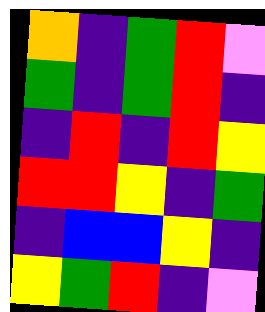[["orange", "indigo", "green", "red", "violet"], ["green", "indigo", "green", "red", "indigo"], ["indigo", "red", "indigo", "red", "yellow"], ["red", "red", "yellow", "indigo", "green"], ["indigo", "blue", "blue", "yellow", "indigo"], ["yellow", "green", "red", "indigo", "violet"]]